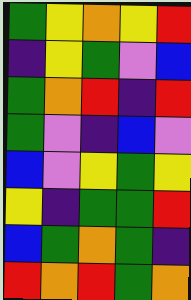[["green", "yellow", "orange", "yellow", "red"], ["indigo", "yellow", "green", "violet", "blue"], ["green", "orange", "red", "indigo", "red"], ["green", "violet", "indigo", "blue", "violet"], ["blue", "violet", "yellow", "green", "yellow"], ["yellow", "indigo", "green", "green", "red"], ["blue", "green", "orange", "green", "indigo"], ["red", "orange", "red", "green", "orange"]]